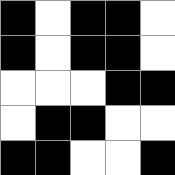[["black", "white", "black", "black", "white"], ["black", "white", "black", "black", "white"], ["white", "white", "white", "black", "black"], ["white", "black", "black", "white", "white"], ["black", "black", "white", "white", "black"]]